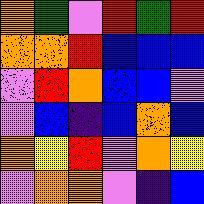[["orange", "green", "violet", "red", "green", "red"], ["orange", "orange", "red", "blue", "blue", "blue"], ["violet", "red", "orange", "blue", "blue", "violet"], ["violet", "blue", "indigo", "blue", "orange", "blue"], ["orange", "yellow", "red", "violet", "orange", "yellow"], ["violet", "orange", "orange", "violet", "indigo", "blue"]]